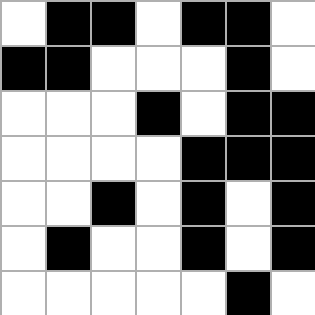[["white", "black", "black", "white", "black", "black", "white"], ["black", "black", "white", "white", "white", "black", "white"], ["white", "white", "white", "black", "white", "black", "black"], ["white", "white", "white", "white", "black", "black", "black"], ["white", "white", "black", "white", "black", "white", "black"], ["white", "black", "white", "white", "black", "white", "black"], ["white", "white", "white", "white", "white", "black", "white"]]